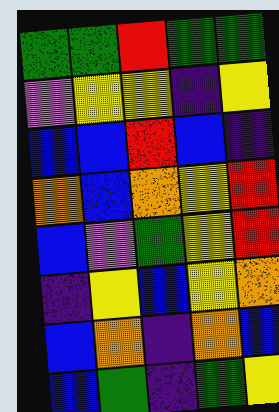[["green", "green", "red", "green", "green"], ["violet", "yellow", "yellow", "indigo", "yellow"], ["blue", "blue", "red", "blue", "indigo"], ["orange", "blue", "orange", "yellow", "red"], ["blue", "violet", "green", "yellow", "red"], ["indigo", "yellow", "blue", "yellow", "orange"], ["blue", "orange", "indigo", "orange", "blue"], ["blue", "green", "indigo", "green", "yellow"]]